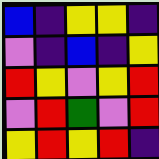[["blue", "indigo", "yellow", "yellow", "indigo"], ["violet", "indigo", "blue", "indigo", "yellow"], ["red", "yellow", "violet", "yellow", "red"], ["violet", "red", "green", "violet", "red"], ["yellow", "red", "yellow", "red", "indigo"]]